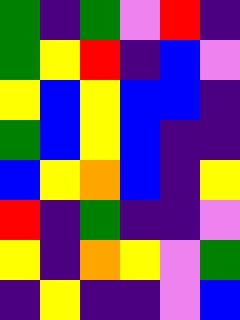[["green", "indigo", "green", "violet", "red", "indigo"], ["green", "yellow", "red", "indigo", "blue", "violet"], ["yellow", "blue", "yellow", "blue", "blue", "indigo"], ["green", "blue", "yellow", "blue", "indigo", "indigo"], ["blue", "yellow", "orange", "blue", "indigo", "yellow"], ["red", "indigo", "green", "indigo", "indigo", "violet"], ["yellow", "indigo", "orange", "yellow", "violet", "green"], ["indigo", "yellow", "indigo", "indigo", "violet", "blue"]]